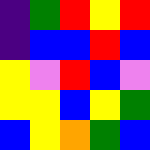[["indigo", "green", "red", "yellow", "red"], ["indigo", "blue", "blue", "red", "blue"], ["yellow", "violet", "red", "blue", "violet"], ["yellow", "yellow", "blue", "yellow", "green"], ["blue", "yellow", "orange", "green", "blue"]]